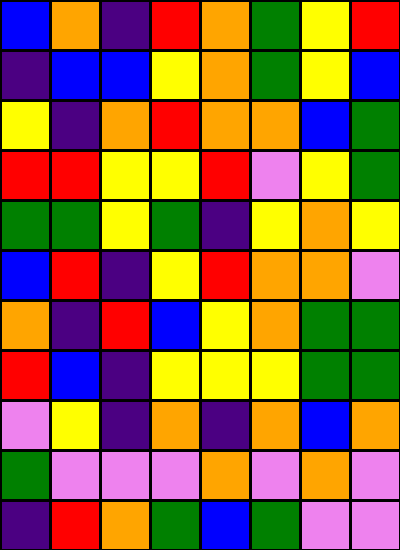[["blue", "orange", "indigo", "red", "orange", "green", "yellow", "red"], ["indigo", "blue", "blue", "yellow", "orange", "green", "yellow", "blue"], ["yellow", "indigo", "orange", "red", "orange", "orange", "blue", "green"], ["red", "red", "yellow", "yellow", "red", "violet", "yellow", "green"], ["green", "green", "yellow", "green", "indigo", "yellow", "orange", "yellow"], ["blue", "red", "indigo", "yellow", "red", "orange", "orange", "violet"], ["orange", "indigo", "red", "blue", "yellow", "orange", "green", "green"], ["red", "blue", "indigo", "yellow", "yellow", "yellow", "green", "green"], ["violet", "yellow", "indigo", "orange", "indigo", "orange", "blue", "orange"], ["green", "violet", "violet", "violet", "orange", "violet", "orange", "violet"], ["indigo", "red", "orange", "green", "blue", "green", "violet", "violet"]]